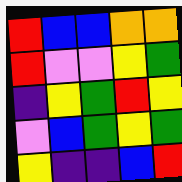[["red", "blue", "blue", "orange", "orange"], ["red", "violet", "violet", "yellow", "green"], ["indigo", "yellow", "green", "red", "yellow"], ["violet", "blue", "green", "yellow", "green"], ["yellow", "indigo", "indigo", "blue", "red"]]